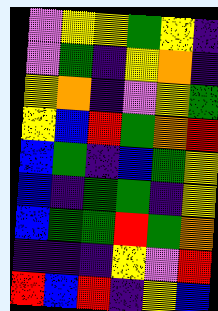[["violet", "yellow", "yellow", "green", "yellow", "indigo"], ["violet", "green", "indigo", "yellow", "orange", "indigo"], ["yellow", "orange", "indigo", "violet", "yellow", "green"], ["yellow", "blue", "red", "green", "orange", "red"], ["blue", "green", "indigo", "blue", "green", "yellow"], ["blue", "indigo", "green", "green", "indigo", "yellow"], ["blue", "green", "green", "red", "green", "orange"], ["indigo", "indigo", "indigo", "yellow", "violet", "red"], ["red", "blue", "red", "indigo", "yellow", "blue"]]